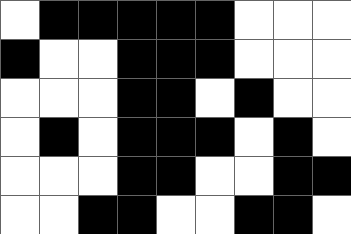[["white", "black", "black", "black", "black", "black", "white", "white", "white"], ["black", "white", "white", "black", "black", "black", "white", "white", "white"], ["white", "white", "white", "black", "black", "white", "black", "white", "white"], ["white", "black", "white", "black", "black", "black", "white", "black", "white"], ["white", "white", "white", "black", "black", "white", "white", "black", "black"], ["white", "white", "black", "black", "white", "white", "black", "black", "white"]]